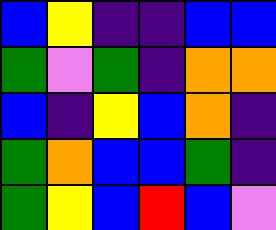[["blue", "yellow", "indigo", "indigo", "blue", "blue"], ["green", "violet", "green", "indigo", "orange", "orange"], ["blue", "indigo", "yellow", "blue", "orange", "indigo"], ["green", "orange", "blue", "blue", "green", "indigo"], ["green", "yellow", "blue", "red", "blue", "violet"]]